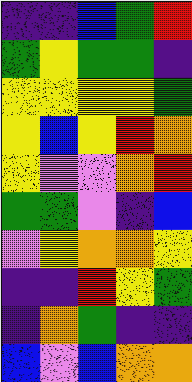[["indigo", "indigo", "blue", "green", "red"], ["green", "yellow", "green", "green", "indigo"], ["yellow", "yellow", "yellow", "yellow", "green"], ["yellow", "blue", "yellow", "red", "orange"], ["yellow", "violet", "violet", "orange", "red"], ["green", "green", "violet", "indigo", "blue"], ["violet", "yellow", "orange", "orange", "yellow"], ["indigo", "indigo", "red", "yellow", "green"], ["indigo", "orange", "green", "indigo", "indigo"], ["blue", "violet", "blue", "orange", "orange"]]